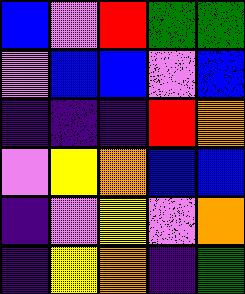[["blue", "violet", "red", "green", "green"], ["violet", "blue", "blue", "violet", "blue"], ["indigo", "indigo", "indigo", "red", "orange"], ["violet", "yellow", "orange", "blue", "blue"], ["indigo", "violet", "yellow", "violet", "orange"], ["indigo", "yellow", "orange", "indigo", "green"]]